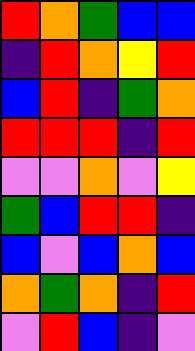[["red", "orange", "green", "blue", "blue"], ["indigo", "red", "orange", "yellow", "red"], ["blue", "red", "indigo", "green", "orange"], ["red", "red", "red", "indigo", "red"], ["violet", "violet", "orange", "violet", "yellow"], ["green", "blue", "red", "red", "indigo"], ["blue", "violet", "blue", "orange", "blue"], ["orange", "green", "orange", "indigo", "red"], ["violet", "red", "blue", "indigo", "violet"]]